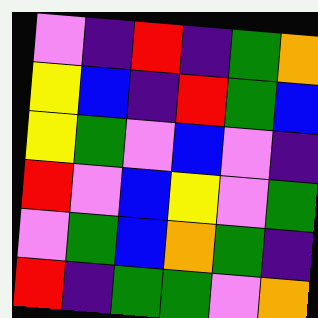[["violet", "indigo", "red", "indigo", "green", "orange"], ["yellow", "blue", "indigo", "red", "green", "blue"], ["yellow", "green", "violet", "blue", "violet", "indigo"], ["red", "violet", "blue", "yellow", "violet", "green"], ["violet", "green", "blue", "orange", "green", "indigo"], ["red", "indigo", "green", "green", "violet", "orange"]]